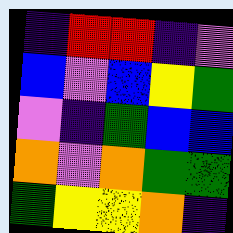[["indigo", "red", "red", "indigo", "violet"], ["blue", "violet", "blue", "yellow", "green"], ["violet", "indigo", "green", "blue", "blue"], ["orange", "violet", "orange", "green", "green"], ["green", "yellow", "yellow", "orange", "indigo"]]